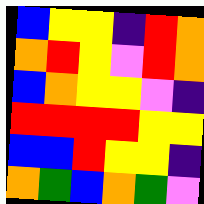[["blue", "yellow", "yellow", "indigo", "red", "orange"], ["orange", "red", "yellow", "violet", "red", "orange"], ["blue", "orange", "yellow", "yellow", "violet", "indigo"], ["red", "red", "red", "red", "yellow", "yellow"], ["blue", "blue", "red", "yellow", "yellow", "indigo"], ["orange", "green", "blue", "orange", "green", "violet"]]